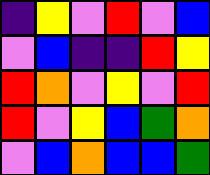[["indigo", "yellow", "violet", "red", "violet", "blue"], ["violet", "blue", "indigo", "indigo", "red", "yellow"], ["red", "orange", "violet", "yellow", "violet", "red"], ["red", "violet", "yellow", "blue", "green", "orange"], ["violet", "blue", "orange", "blue", "blue", "green"]]